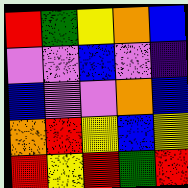[["red", "green", "yellow", "orange", "blue"], ["violet", "violet", "blue", "violet", "indigo"], ["blue", "violet", "violet", "orange", "blue"], ["orange", "red", "yellow", "blue", "yellow"], ["red", "yellow", "red", "green", "red"]]